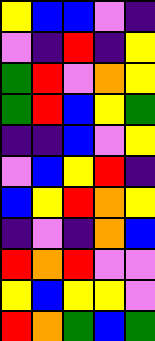[["yellow", "blue", "blue", "violet", "indigo"], ["violet", "indigo", "red", "indigo", "yellow"], ["green", "red", "violet", "orange", "yellow"], ["green", "red", "blue", "yellow", "green"], ["indigo", "indigo", "blue", "violet", "yellow"], ["violet", "blue", "yellow", "red", "indigo"], ["blue", "yellow", "red", "orange", "yellow"], ["indigo", "violet", "indigo", "orange", "blue"], ["red", "orange", "red", "violet", "violet"], ["yellow", "blue", "yellow", "yellow", "violet"], ["red", "orange", "green", "blue", "green"]]